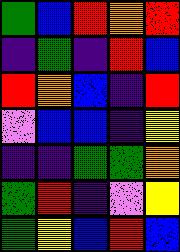[["green", "blue", "red", "orange", "red"], ["indigo", "green", "indigo", "red", "blue"], ["red", "orange", "blue", "indigo", "red"], ["violet", "blue", "blue", "indigo", "yellow"], ["indigo", "indigo", "green", "green", "orange"], ["green", "red", "indigo", "violet", "yellow"], ["green", "yellow", "blue", "red", "blue"]]